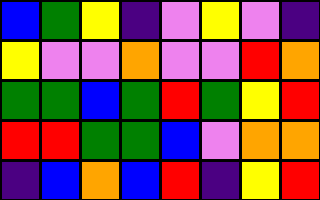[["blue", "green", "yellow", "indigo", "violet", "yellow", "violet", "indigo"], ["yellow", "violet", "violet", "orange", "violet", "violet", "red", "orange"], ["green", "green", "blue", "green", "red", "green", "yellow", "red"], ["red", "red", "green", "green", "blue", "violet", "orange", "orange"], ["indigo", "blue", "orange", "blue", "red", "indigo", "yellow", "red"]]